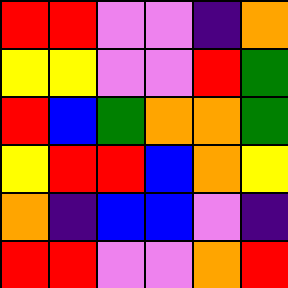[["red", "red", "violet", "violet", "indigo", "orange"], ["yellow", "yellow", "violet", "violet", "red", "green"], ["red", "blue", "green", "orange", "orange", "green"], ["yellow", "red", "red", "blue", "orange", "yellow"], ["orange", "indigo", "blue", "blue", "violet", "indigo"], ["red", "red", "violet", "violet", "orange", "red"]]